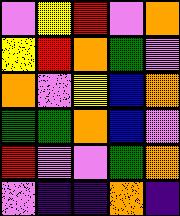[["violet", "yellow", "red", "violet", "orange"], ["yellow", "red", "orange", "green", "violet"], ["orange", "violet", "yellow", "blue", "orange"], ["green", "green", "orange", "blue", "violet"], ["red", "violet", "violet", "green", "orange"], ["violet", "indigo", "indigo", "orange", "indigo"]]